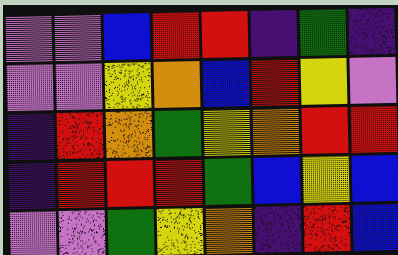[["violet", "violet", "blue", "red", "red", "indigo", "green", "indigo"], ["violet", "violet", "yellow", "orange", "blue", "red", "yellow", "violet"], ["indigo", "red", "orange", "green", "yellow", "orange", "red", "red"], ["indigo", "red", "red", "red", "green", "blue", "yellow", "blue"], ["violet", "violet", "green", "yellow", "orange", "indigo", "red", "blue"]]